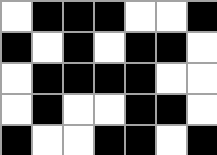[["white", "black", "black", "black", "white", "white", "black"], ["black", "white", "black", "white", "black", "black", "white"], ["white", "black", "black", "black", "black", "white", "white"], ["white", "black", "white", "white", "black", "black", "white"], ["black", "white", "white", "black", "black", "white", "black"]]